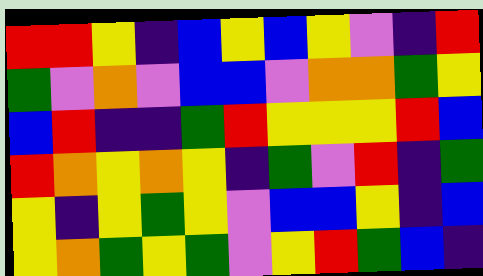[["red", "red", "yellow", "indigo", "blue", "yellow", "blue", "yellow", "violet", "indigo", "red"], ["green", "violet", "orange", "violet", "blue", "blue", "violet", "orange", "orange", "green", "yellow"], ["blue", "red", "indigo", "indigo", "green", "red", "yellow", "yellow", "yellow", "red", "blue"], ["red", "orange", "yellow", "orange", "yellow", "indigo", "green", "violet", "red", "indigo", "green"], ["yellow", "indigo", "yellow", "green", "yellow", "violet", "blue", "blue", "yellow", "indigo", "blue"], ["yellow", "orange", "green", "yellow", "green", "violet", "yellow", "red", "green", "blue", "indigo"]]